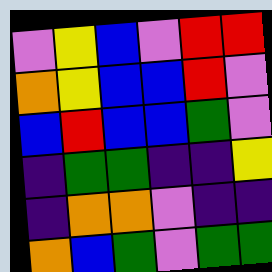[["violet", "yellow", "blue", "violet", "red", "red"], ["orange", "yellow", "blue", "blue", "red", "violet"], ["blue", "red", "blue", "blue", "green", "violet"], ["indigo", "green", "green", "indigo", "indigo", "yellow"], ["indigo", "orange", "orange", "violet", "indigo", "indigo"], ["orange", "blue", "green", "violet", "green", "green"]]